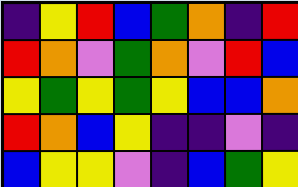[["indigo", "yellow", "red", "blue", "green", "orange", "indigo", "red"], ["red", "orange", "violet", "green", "orange", "violet", "red", "blue"], ["yellow", "green", "yellow", "green", "yellow", "blue", "blue", "orange"], ["red", "orange", "blue", "yellow", "indigo", "indigo", "violet", "indigo"], ["blue", "yellow", "yellow", "violet", "indigo", "blue", "green", "yellow"]]